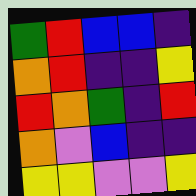[["green", "red", "blue", "blue", "indigo"], ["orange", "red", "indigo", "indigo", "yellow"], ["red", "orange", "green", "indigo", "red"], ["orange", "violet", "blue", "indigo", "indigo"], ["yellow", "yellow", "violet", "violet", "yellow"]]